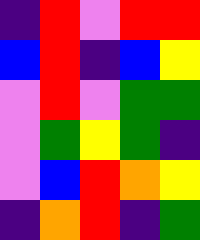[["indigo", "red", "violet", "red", "red"], ["blue", "red", "indigo", "blue", "yellow"], ["violet", "red", "violet", "green", "green"], ["violet", "green", "yellow", "green", "indigo"], ["violet", "blue", "red", "orange", "yellow"], ["indigo", "orange", "red", "indigo", "green"]]